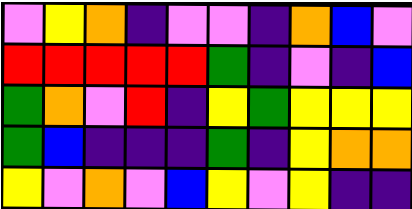[["violet", "yellow", "orange", "indigo", "violet", "violet", "indigo", "orange", "blue", "violet"], ["red", "red", "red", "red", "red", "green", "indigo", "violet", "indigo", "blue"], ["green", "orange", "violet", "red", "indigo", "yellow", "green", "yellow", "yellow", "yellow"], ["green", "blue", "indigo", "indigo", "indigo", "green", "indigo", "yellow", "orange", "orange"], ["yellow", "violet", "orange", "violet", "blue", "yellow", "violet", "yellow", "indigo", "indigo"]]